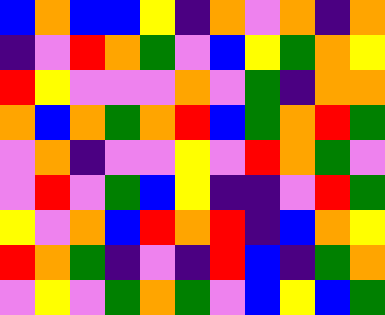[["blue", "orange", "blue", "blue", "yellow", "indigo", "orange", "violet", "orange", "indigo", "orange"], ["indigo", "violet", "red", "orange", "green", "violet", "blue", "yellow", "green", "orange", "yellow"], ["red", "yellow", "violet", "violet", "violet", "orange", "violet", "green", "indigo", "orange", "orange"], ["orange", "blue", "orange", "green", "orange", "red", "blue", "green", "orange", "red", "green"], ["violet", "orange", "indigo", "violet", "violet", "yellow", "violet", "red", "orange", "green", "violet"], ["violet", "red", "violet", "green", "blue", "yellow", "indigo", "indigo", "violet", "red", "green"], ["yellow", "violet", "orange", "blue", "red", "orange", "red", "indigo", "blue", "orange", "yellow"], ["red", "orange", "green", "indigo", "violet", "indigo", "red", "blue", "indigo", "green", "orange"], ["violet", "yellow", "violet", "green", "orange", "green", "violet", "blue", "yellow", "blue", "green"]]